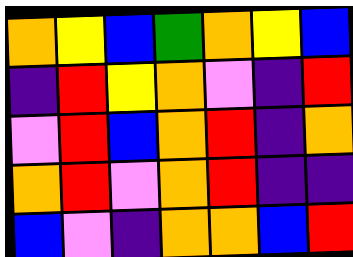[["orange", "yellow", "blue", "green", "orange", "yellow", "blue"], ["indigo", "red", "yellow", "orange", "violet", "indigo", "red"], ["violet", "red", "blue", "orange", "red", "indigo", "orange"], ["orange", "red", "violet", "orange", "red", "indigo", "indigo"], ["blue", "violet", "indigo", "orange", "orange", "blue", "red"]]